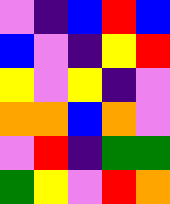[["violet", "indigo", "blue", "red", "blue"], ["blue", "violet", "indigo", "yellow", "red"], ["yellow", "violet", "yellow", "indigo", "violet"], ["orange", "orange", "blue", "orange", "violet"], ["violet", "red", "indigo", "green", "green"], ["green", "yellow", "violet", "red", "orange"]]